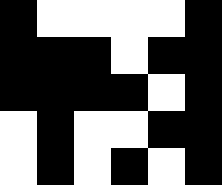[["black", "white", "white", "white", "white", "black"], ["black", "black", "black", "white", "black", "black"], ["black", "black", "black", "black", "white", "black"], ["white", "black", "white", "white", "black", "black"], ["white", "black", "white", "black", "white", "black"]]